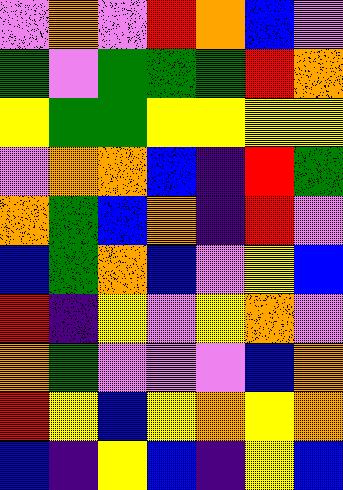[["violet", "orange", "violet", "red", "orange", "blue", "violet"], ["green", "violet", "green", "green", "green", "red", "orange"], ["yellow", "green", "green", "yellow", "yellow", "yellow", "yellow"], ["violet", "orange", "orange", "blue", "indigo", "red", "green"], ["orange", "green", "blue", "orange", "indigo", "red", "violet"], ["blue", "green", "orange", "blue", "violet", "yellow", "blue"], ["red", "indigo", "yellow", "violet", "yellow", "orange", "violet"], ["orange", "green", "violet", "violet", "violet", "blue", "orange"], ["red", "yellow", "blue", "yellow", "orange", "yellow", "orange"], ["blue", "indigo", "yellow", "blue", "indigo", "yellow", "blue"]]